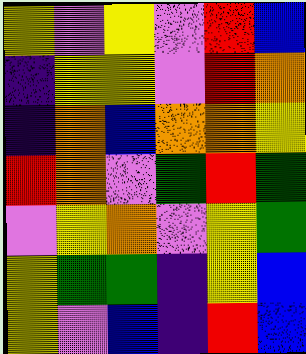[["yellow", "violet", "yellow", "violet", "red", "blue"], ["indigo", "yellow", "yellow", "violet", "red", "orange"], ["indigo", "orange", "blue", "orange", "orange", "yellow"], ["red", "orange", "violet", "green", "red", "green"], ["violet", "yellow", "orange", "violet", "yellow", "green"], ["yellow", "green", "green", "indigo", "yellow", "blue"], ["yellow", "violet", "blue", "indigo", "red", "blue"]]